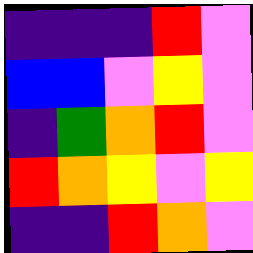[["indigo", "indigo", "indigo", "red", "violet"], ["blue", "blue", "violet", "yellow", "violet"], ["indigo", "green", "orange", "red", "violet"], ["red", "orange", "yellow", "violet", "yellow"], ["indigo", "indigo", "red", "orange", "violet"]]